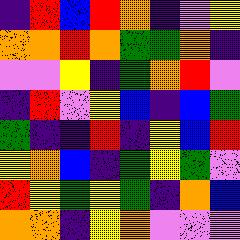[["indigo", "red", "blue", "red", "orange", "indigo", "violet", "yellow"], ["orange", "orange", "red", "orange", "green", "green", "orange", "indigo"], ["violet", "violet", "yellow", "indigo", "green", "orange", "red", "violet"], ["indigo", "red", "violet", "yellow", "blue", "indigo", "blue", "green"], ["green", "indigo", "indigo", "red", "indigo", "yellow", "blue", "red"], ["yellow", "orange", "blue", "indigo", "green", "yellow", "green", "violet"], ["red", "yellow", "green", "yellow", "green", "indigo", "orange", "blue"], ["orange", "orange", "indigo", "yellow", "orange", "violet", "violet", "violet"]]